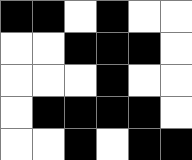[["black", "black", "white", "black", "white", "white"], ["white", "white", "black", "black", "black", "white"], ["white", "white", "white", "black", "white", "white"], ["white", "black", "black", "black", "black", "white"], ["white", "white", "black", "white", "black", "black"]]